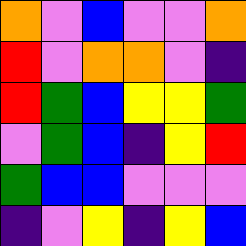[["orange", "violet", "blue", "violet", "violet", "orange"], ["red", "violet", "orange", "orange", "violet", "indigo"], ["red", "green", "blue", "yellow", "yellow", "green"], ["violet", "green", "blue", "indigo", "yellow", "red"], ["green", "blue", "blue", "violet", "violet", "violet"], ["indigo", "violet", "yellow", "indigo", "yellow", "blue"]]